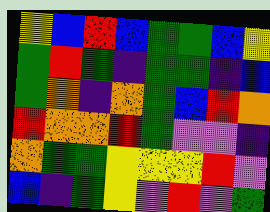[["yellow", "blue", "red", "blue", "green", "green", "blue", "yellow"], ["green", "red", "green", "indigo", "green", "green", "indigo", "blue"], ["green", "orange", "indigo", "orange", "green", "blue", "red", "orange"], ["red", "orange", "orange", "red", "green", "violet", "violet", "indigo"], ["orange", "green", "green", "yellow", "yellow", "yellow", "red", "violet"], ["blue", "indigo", "green", "yellow", "violet", "red", "violet", "green"]]